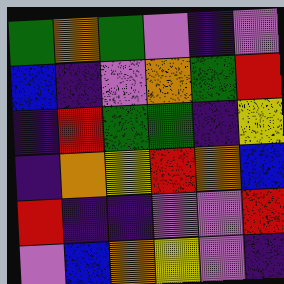[["green", "orange", "green", "violet", "indigo", "violet"], ["blue", "indigo", "violet", "orange", "green", "red"], ["indigo", "red", "green", "green", "indigo", "yellow"], ["indigo", "orange", "yellow", "red", "orange", "blue"], ["red", "indigo", "indigo", "violet", "violet", "red"], ["violet", "blue", "orange", "yellow", "violet", "indigo"]]